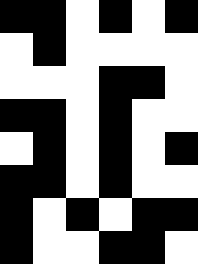[["black", "black", "white", "black", "white", "black"], ["white", "black", "white", "white", "white", "white"], ["white", "white", "white", "black", "black", "white"], ["black", "black", "white", "black", "white", "white"], ["white", "black", "white", "black", "white", "black"], ["black", "black", "white", "black", "white", "white"], ["black", "white", "black", "white", "black", "black"], ["black", "white", "white", "black", "black", "white"]]